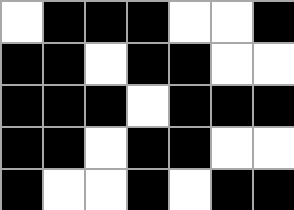[["white", "black", "black", "black", "white", "white", "black"], ["black", "black", "white", "black", "black", "white", "white"], ["black", "black", "black", "white", "black", "black", "black"], ["black", "black", "white", "black", "black", "white", "white"], ["black", "white", "white", "black", "white", "black", "black"]]